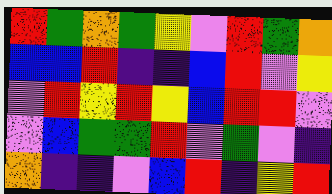[["red", "green", "orange", "green", "yellow", "violet", "red", "green", "orange"], ["blue", "blue", "red", "indigo", "indigo", "blue", "red", "violet", "yellow"], ["violet", "red", "yellow", "red", "yellow", "blue", "red", "red", "violet"], ["violet", "blue", "green", "green", "red", "violet", "green", "violet", "indigo"], ["orange", "indigo", "indigo", "violet", "blue", "red", "indigo", "yellow", "red"]]